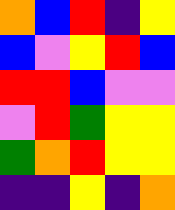[["orange", "blue", "red", "indigo", "yellow"], ["blue", "violet", "yellow", "red", "blue"], ["red", "red", "blue", "violet", "violet"], ["violet", "red", "green", "yellow", "yellow"], ["green", "orange", "red", "yellow", "yellow"], ["indigo", "indigo", "yellow", "indigo", "orange"]]